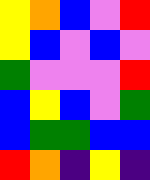[["yellow", "orange", "blue", "violet", "red"], ["yellow", "blue", "violet", "blue", "violet"], ["green", "violet", "violet", "violet", "red"], ["blue", "yellow", "blue", "violet", "green"], ["blue", "green", "green", "blue", "blue"], ["red", "orange", "indigo", "yellow", "indigo"]]